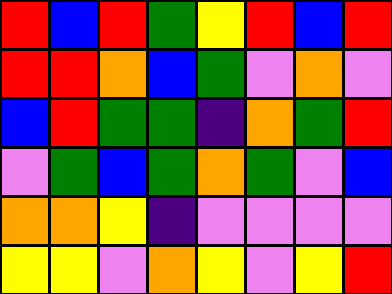[["red", "blue", "red", "green", "yellow", "red", "blue", "red"], ["red", "red", "orange", "blue", "green", "violet", "orange", "violet"], ["blue", "red", "green", "green", "indigo", "orange", "green", "red"], ["violet", "green", "blue", "green", "orange", "green", "violet", "blue"], ["orange", "orange", "yellow", "indigo", "violet", "violet", "violet", "violet"], ["yellow", "yellow", "violet", "orange", "yellow", "violet", "yellow", "red"]]